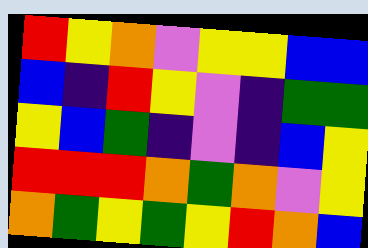[["red", "yellow", "orange", "violet", "yellow", "yellow", "blue", "blue"], ["blue", "indigo", "red", "yellow", "violet", "indigo", "green", "green"], ["yellow", "blue", "green", "indigo", "violet", "indigo", "blue", "yellow"], ["red", "red", "red", "orange", "green", "orange", "violet", "yellow"], ["orange", "green", "yellow", "green", "yellow", "red", "orange", "blue"]]